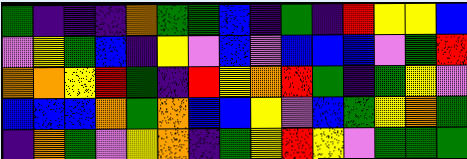[["green", "indigo", "indigo", "indigo", "orange", "green", "green", "blue", "indigo", "green", "indigo", "red", "yellow", "yellow", "blue"], ["violet", "yellow", "green", "blue", "indigo", "yellow", "violet", "blue", "violet", "blue", "blue", "blue", "violet", "green", "red"], ["orange", "orange", "yellow", "red", "green", "indigo", "red", "yellow", "orange", "red", "green", "indigo", "green", "yellow", "violet"], ["blue", "blue", "blue", "orange", "green", "orange", "blue", "blue", "yellow", "violet", "blue", "green", "yellow", "orange", "green"], ["indigo", "orange", "green", "violet", "yellow", "orange", "indigo", "green", "yellow", "red", "yellow", "violet", "green", "green", "green"]]